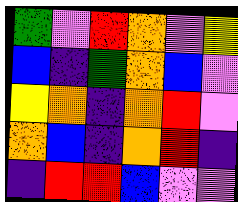[["green", "violet", "red", "orange", "violet", "yellow"], ["blue", "indigo", "green", "orange", "blue", "violet"], ["yellow", "orange", "indigo", "orange", "red", "violet"], ["orange", "blue", "indigo", "orange", "red", "indigo"], ["indigo", "red", "red", "blue", "violet", "violet"]]